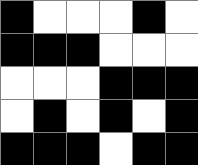[["black", "white", "white", "white", "black", "white"], ["black", "black", "black", "white", "white", "white"], ["white", "white", "white", "black", "black", "black"], ["white", "black", "white", "black", "white", "black"], ["black", "black", "black", "white", "black", "black"]]